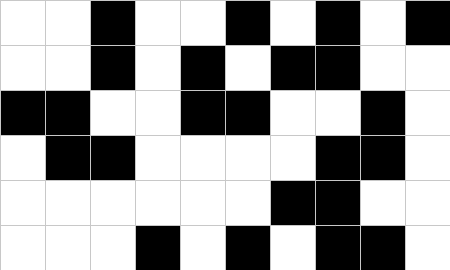[["white", "white", "black", "white", "white", "black", "white", "black", "white", "black"], ["white", "white", "black", "white", "black", "white", "black", "black", "white", "white"], ["black", "black", "white", "white", "black", "black", "white", "white", "black", "white"], ["white", "black", "black", "white", "white", "white", "white", "black", "black", "white"], ["white", "white", "white", "white", "white", "white", "black", "black", "white", "white"], ["white", "white", "white", "black", "white", "black", "white", "black", "black", "white"]]